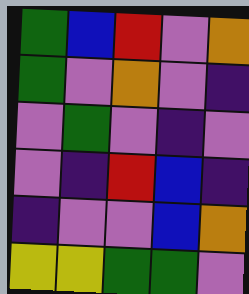[["green", "blue", "red", "violet", "orange"], ["green", "violet", "orange", "violet", "indigo"], ["violet", "green", "violet", "indigo", "violet"], ["violet", "indigo", "red", "blue", "indigo"], ["indigo", "violet", "violet", "blue", "orange"], ["yellow", "yellow", "green", "green", "violet"]]